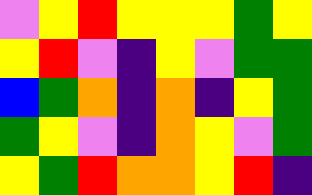[["violet", "yellow", "red", "yellow", "yellow", "yellow", "green", "yellow"], ["yellow", "red", "violet", "indigo", "yellow", "violet", "green", "green"], ["blue", "green", "orange", "indigo", "orange", "indigo", "yellow", "green"], ["green", "yellow", "violet", "indigo", "orange", "yellow", "violet", "green"], ["yellow", "green", "red", "orange", "orange", "yellow", "red", "indigo"]]